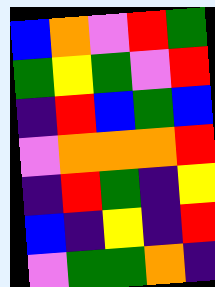[["blue", "orange", "violet", "red", "green"], ["green", "yellow", "green", "violet", "red"], ["indigo", "red", "blue", "green", "blue"], ["violet", "orange", "orange", "orange", "red"], ["indigo", "red", "green", "indigo", "yellow"], ["blue", "indigo", "yellow", "indigo", "red"], ["violet", "green", "green", "orange", "indigo"]]